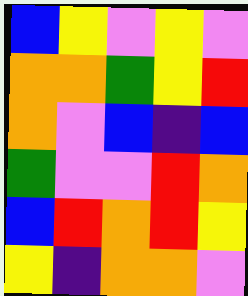[["blue", "yellow", "violet", "yellow", "violet"], ["orange", "orange", "green", "yellow", "red"], ["orange", "violet", "blue", "indigo", "blue"], ["green", "violet", "violet", "red", "orange"], ["blue", "red", "orange", "red", "yellow"], ["yellow", "indigo", "orange", "orange", "violet"]]